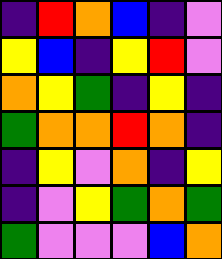[["indigo", "red", "orange", "blue", "indigo", "violet"], ["yellow", "blue", "indigo", "yellow", "red", "violet"], ["orange", "yellow", "green", "indigo", "yellow", "indigo"], ["green", "orange", "orange", "red", "orange", "indigo"], ["indigo", "yellow", "violet", "orange", "indigo", "yellow"], ["indigo", "violet", "yellow", "green", "orange", "green"], ["green", "violet", "violet", "violet", "blue", "orange"]]